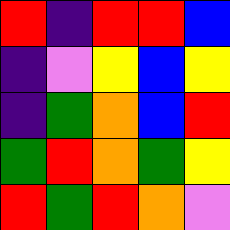[["red", "indigo", "red", "red", "blue"], ["indigo", "violet", "yellow", "blue", "yellow"], ["indigo", "green", "orange", "blue", "red"], ["green", "red", "orange", "green", "yellow"], ["red", "green", "red", "orange", "violet"]]